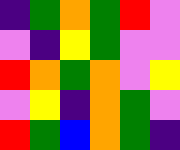[["indigo", "green", "orange", "green", "red", "violet"], ["violet", "indigo", "yellow", "green", "violet", "violet"], ["red", "orange", "green", "orange", "violet", "yellow"], ["violet", "yellow", "indigo", "orange", "green", "violet"], ["red", "green", "blue", "orange", "green", "indigo"]]